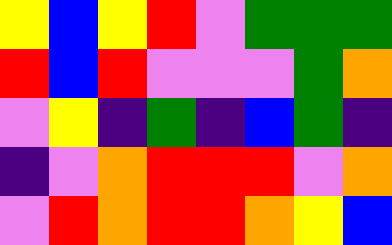[["yellow", "blue", "yellow", "red", "violet", "green", "green", "green"], ["red", "blue", "red", "violet", "violet", "violet", "green", "orange"], ["violet", "yellow", "indigo", "green", "indigo", "blue", "green", "indigo"], ["indigo", "violet", "orange", "red", "red", "red", "violet", "orange"], ["violet", "red", "orange", "red", "red", "orange", "yellow", "blue"]]